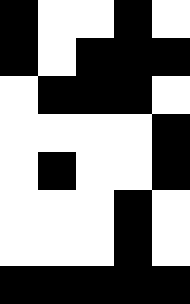[["black", "white", "white", "black", "white"], ["black", "white", "black", "black", "black"], ["white", "black", "black", "black", "white"], ["white", "white", "white", "white", "black"], ["white", "black", "white", "white", "black"], ["white", "white", "white", "black", "white"], ["white", "white", "white", "black", "white"], ["black", "black", "black", "black", "black"]]